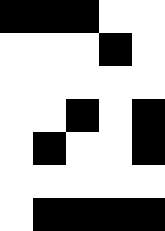[["black", "black", "black", "white", "white"], ["white", "white", "white", "black", "white"], ["white", "white", "white", "white", "white"], ["white", "white", "black", "white", "black"], ["white", "black", "white", "white", "black"], ["white", "white", "white", "white", "white"], ["white", "black", "black", "black", "black"]]